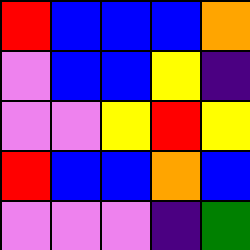[["red", "blue", "blue", "blue", "orange"], ["violet", "blue", "blue", "yellow", "indigo"], ["violet", "violet", "yellow", "red", "yellow"], ["red", "blue", "blue", "orange", "blue"], ["violet", "violet", "violet", "indigo", "green"]]